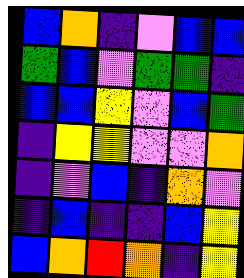[["blue", "orange", "indigo", "violet", "blue", "blue"], ["green", "blue", "violet", "green", "green", "indigo"], ["blue", "blue", "yellow", "violet", "blue", "green"], ["indigo", "yellow", "yellow", "violet", "violet", "orange"], ["indigo", "violet", "blue", "indigo", "orange", "violet"], ["indigo", "blue", "indigo", "indigo", "blue", "yellow"], ["blue", "orange", "red", "orange", "indigo", "yellow"]]